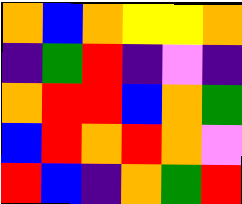[["orange", "blue", "orange", "yellow", "yellow", "orange"], ["indigo", "green", "red", "indigo", "violet", "indigo"], ["orange", "red", "red", "blue", "orange", "green"], ["blue", "red", "orange", "red", "orange", "violet"], ["red", "blue", "indigo", "orange", "green", "red"]]